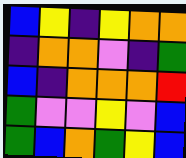[["blue", "yellow", "indigo", "yellow", "orange", "orange"], ["indigo", "orange", "orange", "violet", "indigo", "green"], ["blue", "indigo", "orange", "orange", "orange", "red"], ["green", "violet", "violet", "yellow", "violet", "blue"], ["green", "blue", "orange", "green", "yellow", "blue"]]